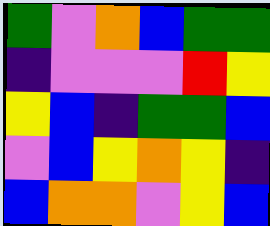[["green", "violet", "orange", "blue", "green", "green"], ["indigo", "violet", "violet", "violet", "red", "yellow"], ["yellow", "blue", "indigo", "green", "green", "blue"], ["violet", "blue", "yellow", "orange", "yellow", "indigo"], ["blue", "orange", "orange", "violet", "yellow", "blue"]]